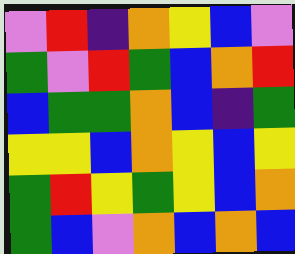[["violet", "red", "indigo", "orange", "yellow", "blue", "violet"], ["green", "violet", "red", "green", "blue", "orange", "red"], ["blue", "green", "green", "orange", "blue", "indigo", "green"], ["yellow", "yellow", "blue", "orange", "yellow", "blue", "yellow"], ["green", "red", "yellow", "green", "yellow", "blue", "orange"], ["green", "blue", "violet", "orange", "blue", "orange", "blue"]]